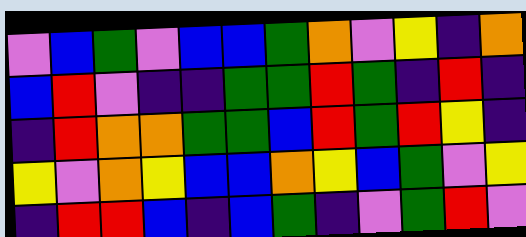[["violet", "blue", "green", "violet", "blue", "blue", "green", "orange", "violet", "yellow", "indigo", "orange"], ["blue", "red", "violet", "indigo", "indigo", "green", "green", "red", "green", "indigo", "red", "indigo"], ["indigo", "red", "orange", "orange", "green", "green", "blue", "red", "green", "red", "yellow", "indigo"], ["yellow", "violet", "orange", "yellow", "blue", "blue", "orange", "yellow", "blue", "green", "violet", "yellow"], ["indigo", "red", "red", "blue", "indigo", "blue", "green", "indigo", "violet", "green", "red", "violet"]]